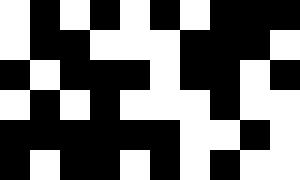[["white", "black", "white", "black", "white", "black", "white", "black", "black", "black"], ["white", "black", "black", "white", "white", "white", "black", "black", "black", "white"], ["black", "white", "black", "black", "black", "white", "black", "black", "white", "black"], ["white", "black", "white", "black", "white", "white", "white", "black", "white", "white"], ["black", "black", "black", "black", "black", "black", "white", "white", "black", "white"], ["black", "white", "black", "black", "white", "black", "white", "black", "white", "white"]]